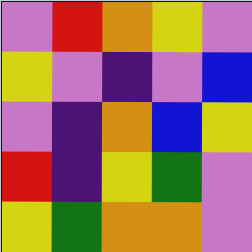[["violet", "red", "orange", "yellow", "violet"], ["yellow", "violet", "indigo", "violet", "blue"], ["violet", "indigo", "orange", "blue", "yellow"], ["red", "indigo", "yellow", "green", "violet"], ["yellow", "green", "orange", "orange", "violet"]]